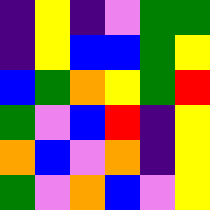[["indigo", "yellow", "indigo", "violet", "green", "green"], ["indigo", "yellow", "blue", "blue", "green", "yellow"], ["blue", "green", "orange", "yellow", "green", "red"], ["green", "violet", "blue", "red", "indigo", "yellow"], ["orange", "blue", "violet", "orange", "indigo", "yellow"], ["green", "violet", "orange", "blue", "violet", "yellow"]]